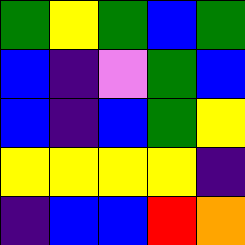[["green", "yellow", "green", "blue", "green"], ["blue", "indigo", "violet", "green", "blue"], ["blue", "indigo", "blue", "green", "yellow"], ["yellow", "yellow", "yellow", "yellow", "indigo"], ["indigo", "blue", "blue", "red", "orange"]]